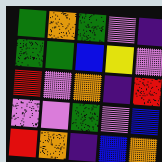[["green", "orange", "green", "violet", "indigo"], ["green", "green", "blue", "yellow", "violet"], ["red", "violet", "orange", "indigo", "red"], ["violet", "violet", "green", "violet", "blue"], ["red", "orange", "indigo", "blue", "orange"]]